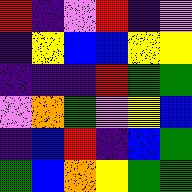[["red", "indigo", "violet", "red", "indigo", "violet"], ["indigo", "yellow", "blue", "blue", "yellow", "yellow"], ["indigo", "indigo", "indigo", "red", "green", "green"], ["violet", "orange", "green", "violet", "yellow", "blue"], ["indigo", "blue", "red", "indigo", "blue", "green"], ["green", "blue", "orange", "yellow", "green", "green"]]